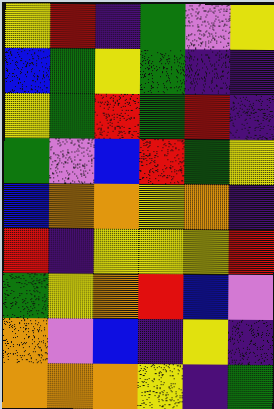[["yellow", "red", "indigo", "green", "violet", "yellow"], ["blue", "green", "yellow", "green", "indigo", "indigo"], ["yellow", "green", "red", "green", "red", "indigo"], ["green", "violet", "blue", "red", "green", "yellow"], ["blue", "orange", "orange", "yellow", "orange", "indigo"], ["red", "indigo", "yellow", "yellow", "yellow", "red"], ["green", "yellow", "orange", "red", "blue", "violet"], ["orange", "violet", "blue", "indigo", "yellow", "indigo"], ["orange", "orange", "orange", "yellow", "indigo", "green"]]